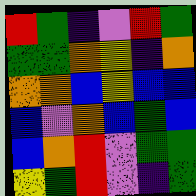[["red", "green", "indigo", "violet", "red", "green"], ["green", "green", "orange", "yellow", "indigo", "orange"], ["orange", "orange", "blue", "yellow", "blue", "blue"], ["blue", "violet", "orange", "blue", "green", "blue"], ["blue", "orange", "red", "violet", "green", "green"], ["yellow", "green", "red", "violet", "indigo", "green"]]